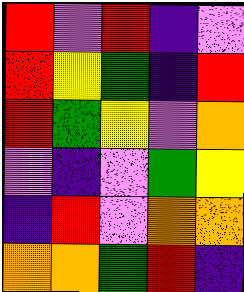[["red", "violet", "red", "indigo", "violet"], ["red", "yellow", "green", "indigo", "red"], ["red", "green", "yellow", "violet", "orange"], ["violet", "indigo", "violet", "green", "yellow"], ["indigo", "red", "violet", "orange", "orange"], ["orange", "orange", "green", "red", "indigo"]]